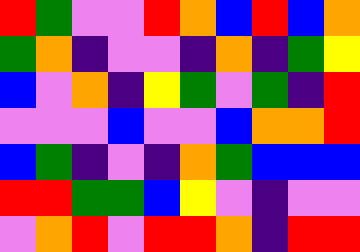[["red", "green", "violet", "violet", "red", "orange", "blue", "red", "blue", "orange"], ["green", "orange", "indigo", "violet", "violet", "indigo", "orange", "indigo", "green", "yellow"], ["blue", "violet", "orange", "indigo", "yellow", "green", "violet", "green", "indigo", "red"], ["violet", "violet", "violet", "blue", "violet", "violet", "blue", "orange", "orange", "red"], ["blue", "green", "indigo", "violet", "indigo", "orange", "green", "blue", "blue", "blue"], ["red", "red", "green", "green", "blue", "yellow", "violet", "indigo", "violet", "violet"], ["violet", "orange", "red", "violet", "red", "red", "orange", "indigo", "red", "red"]]